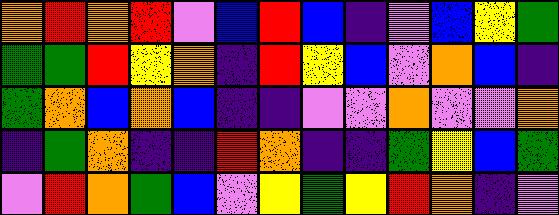[["orange", "red", "orange", "red", "violet", "blue", "red", "blue", "indigo", "violet", "blue", "yellow", "green"], ["green", "green", "red", "yellow", "orange", "indigo", "red", "yellow", "blue", "violet", "orange", "blue", "indigo"], ["green", "orange", "blue", "orange", "blue", "indigo", "indigo", "violet", "violet", "orange", "violet", "violet", "orange"], ["indigo", "green", "orange", "indigo", "indigo", "red", "orange", "indigo", "indigo", "green", "yellow", "blue", "green"], ["violet", "red", "orange", "green", "blue", "violet", "yellow", "green", "yellow", "red", "orange", "indigo", "violet"]]